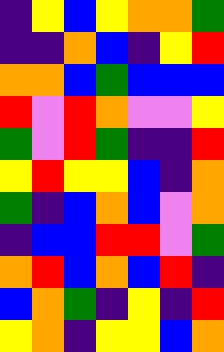[["indigo", "yellow", "blue", "yellow", "orange", "orange", "green"], ["indigo", "indigo", "orange", "blue", "indigo", "yellow", "red"], ["orange", "orange", "blue", "green", "blue", "blue", "blue"], ["red", "violet", "red", "orange", "violet", "violet", "yellow"], ["green", "violet", "red", "green", "indigo", "indigo", "red"], ["yellow", "red", "yellow", "yellow", "blue", "indigo", "orange"], ["green", "indigo", "blue", "orange", "blue", "violet", "orange"], ["indigo", "blue", "blue", "red", "red", "violet", "green"], ["orange", "red", "blue", "orange", "blue", "red", "indigo"], ["blue", "orange", "green", "indigo", "yellow", "indigo", "red"], ["yellow", "orange", "indigo", "yellow", "yellow", "blue", "orange"]]